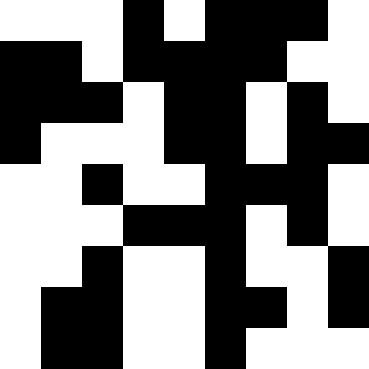[["white", "white", "white", "black", "white", "black", "black", "black", "white"], ["black", "black", "white", "black", "black", "black", "black", "white", "white"], ["black", "black", "black", "white", "black", "black", "white", "black", "white"], ["black", "white", "white", "white", "black", "black", "white", "black", "black"], ["white", "white", "black", "white", "white", "black", "black", "black", "white"], ["white", "white", "white", "black", "black", "black", "white", "black", "white"], ["white", "white", "black", "white", "white", "black", "white", "white", "black"], ["white", "black", "black", "white", "white", "black", "black", "white", "black"], ["white", "black", "black", "white", "white", "black", "white", "white", "white"]]